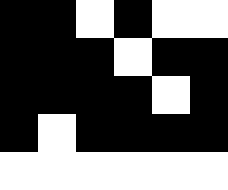[["black", "black", "white", "black", "white", "white"], ["black", "black", "black", "white", "black", "black"], ["black", "black", "black", "black", "white", "black"], ["black", "white", "black", "black", "black", "black"], ["white", "white", "white", "white", "white", "white"]]